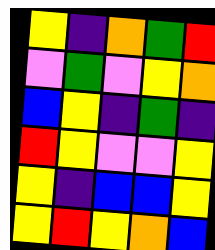[["yellow", "indigo", "orange", "green", "red"], ["violet", "green", "violet", "yellow", "orange"], ["blue", "yellow", "indigo", "green", "indigo"], ["red", "yellow", "violet", "violet", "yellow"], ["yellow", "indigo", "blue", "blue", "yellow"], ["yellow", "red", "yellow", "orange", "blue"]]